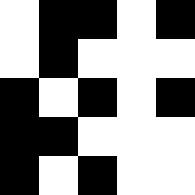[["white", "black", "black", "white", "black"], ["white", "black", "white", "white", "white"], ["black", "white", "black", "white", "black"], ["black", "black", "white", "white", "white"], ["black", "white", "black", "white", "white"]]